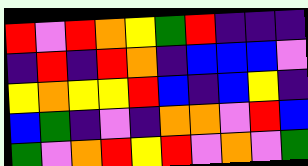[["red", "violet", "red", "orange", "yellow", "green", "red", "indigo", "indigo", "indigo"], ["indigo", "red", "indigo", "red", "orange", "indigo", "blue", "blue", "blue", "violet"], ["yellow", "orange", "yellow", "yellow", "red", "blue", "indigo", "blue", "yellow", "indigo"], ["blue", "green", "indigo", "violet", "indigo", "orange", "orange", "violet", "red", "blue"], ["green", "violet", "orange", "red", "yellow", "red", "violet", "orange", "violet", "green"]]